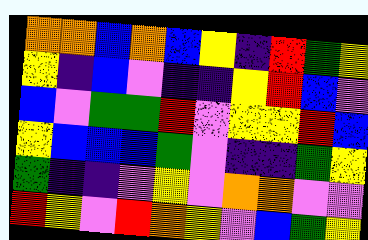[["orange", "orange", "blue", "orange", "blue", "yellow", "indigo", "red", "green", "yellow"], ["yellow", "indigo", "blue", "violet", "indigo", "indigo", "yellow", "red", "blue", "violet"], ["blue", "violet", "green", "green", "red", "violet", "yellow", "yellow", "red", "blue"], ["yellow", "blue", "blue", "blue", "green", "violet", "indigo", "indigo", "green", "yellow"], ["green", "indigo", "indigo", "violet", "yellow", "violet", "orange", "orange", "violet", "violet"], ["red", "yellow", "violet", "red", "orange", "yellow", "violet", "blue", "green", "yellow"]]